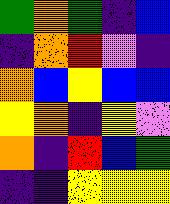[["green", "orange", "green", "indigo", "blue"], ["indigo", "orange", "red", "violet", "indigo"], ["orange", "blue", "yellow", "blue", "blue"], ["yellow", "orange", "indigo", "yellow", "violet"], ["orange", "indigo", "red", "blue", "green"], ["indigo", "indigo", "yellow", "yellow", "yellow"]]